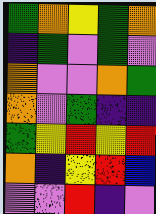[["green", "orange", "yellow", "green", "orange"], ["indigo", "green", "violet", "green", "violet"], ["orange", "violet", "violet", "orange", "green"], ["orange", "violet", "green", "indigo", "indigo"], ["green", "yellow", "red", "yellow", "red"], ["orange", "indigo", "yellow", "red", "blue"], ["violet", "violet", "red", "indigo", "violet"]]